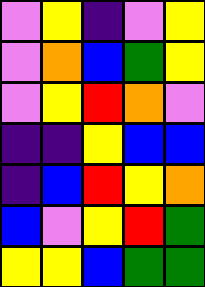[["violet", "yellow", "indigo", "violet", "yellow"], ["violet", "orange", "blue", "green", "yellow"], ["violet", "yellow", "red", "orange", "violet"], ["indigo", "indigo", "yellow", "blue", "blue"], ["indigo", "blue", "red", "yellow", "orange"], ["blue", "violet", "yellow", "red", "green"], ["yellow", "yellow", "blue", "green", "green"]]